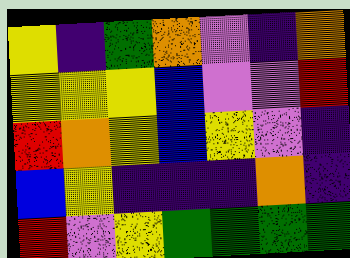[["yellow", "indigo", "green", "orange", "violet", "indigo", "orange"], ["yellow", "yellow", "yellow", "blue", "violet", "violet", "red"], ["red", "orange", "yellow", "blue", "yellow", "violet", "indigo"], ["blue", "yellow", "indigo", "indigo", "indigo", "orange", "indigo"], ["red", "violet", "yellow", "green", "green", "green", "green"]]